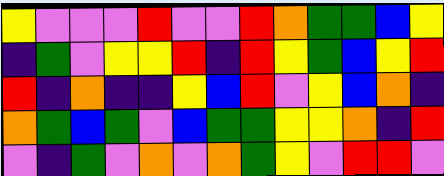[["yellow", "violet", "violet", "violet", "red", "violet", "violet", "red", "orange", "green", "green", "blue", "yellow"], ["indigo", "green", "violet", "yellow", "yellow", "red", "indigo", "red", "yellow", "green", "blue", "yellow", "red"], ["red", "indigo", "orange", "indigo", "indigo", "yellow", "blue", "red", "violet", "yellow", "blue", "orange", "indigo"], ["orange", "green", "blue", "green", "violet", "blue", "green", "green", "yellow", "yellow", "orange", "indigo", "red"], ["violet", "indigo", "green", "violet", "orange", "violet", "orange", "green", "yellow", "violet", "red", "red", "violet"]]